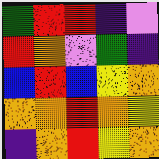[["green", "red", "red", "indigo", "violet"], ["red", "orange", "violet", "green", "indigo"], ["blue", "red", "blue", "yellow", "orange"], ["orange", "orange", "red", "orange", "yellow"], ["indigo", "orange", "red", "yellow", "orange"]]